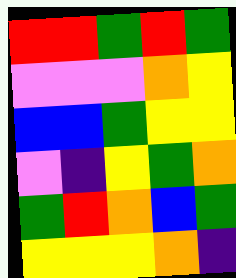[["red", "red", "green", "red", "green"], ["violet", "violet", "violet", "orange", "yellow"], ["blue", "blue", "green", "yellow", "yellow"], ["violet", "indigo", "yellow", "green", "orange"], ["green", "red", "orange", "blue", "green"], ["yellow", "yellow", "yellow", "orange", "indigo"]]